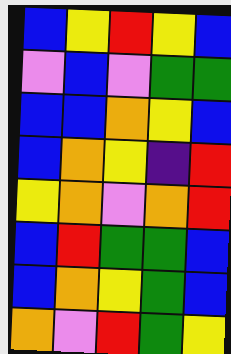[["blue", "yellow", "red", "yellow", "blue"], ["violet", "blue", "violet", "green", "green"], ["blue", "blue", "orange", "yellow", "blue"], ["blue", "orange", "yellow", "indigo", "red"], ["yellow", "orange", "violet", "orange", "red"], ["blue", "red", "green", "green", "blue"], ["blue", "orange", "yellow", "green", "blue"], ["orange", "violet", "red", "green", "yellow"]]